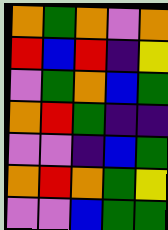[["orange", "green", "orange", "violet", "orange"], ["red", "blue", "red", "indigo", "yellow"], ["violet", "green", "orange", "blue", "green"], ["orange", "red", "green", "indigo", "indigo"], ["violet", "violet", "indigo", "blue", "green"], ["orange", "red", "orange", "green", "yellow"], ["violet", "violet", "blue", "green", "green"]]